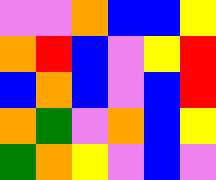[["violet", "violet", "orange", "blue", "blue", "yellow"], ["orange", "red", "blue", "violet", "yellow", "red"], ["blue", "orange", "blue", "violet", "blue", "red"], ["orange", "green", "violet", "orange", "blue", "yellow"], ["green", "orange", "yellow", "violet", "blue", "violet"]]